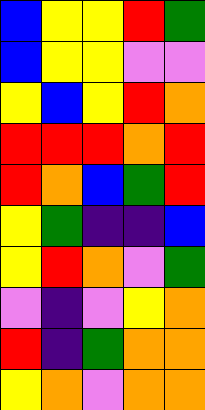[["blue", "yellow", "yellow", "red", "green"], ["blue", "yellow", "yellow", "violet", "violet"], ["yellow", "blue", "yellow", "red", "orange"], ["red", "red", "red", "orange", "red"], ["red", "orange", "blue", "green", "red"], ["yellow", "green", "indigo", "indigo", "blue"], ["yellow", "red", "orange", "violet", "green"], ["violet", "indigo", "violet", "yellow", "orange"], ["red", "indigo", "green", "orange", "orange"], ["yellow", "orange", "violet", "orange", "orange"]]